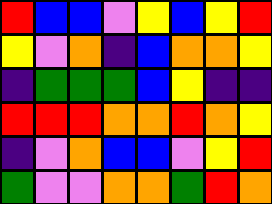[["red", "blue", "blue", "violet", "yellow", "blue", "yellow", "red"], ["yellow", "violet", "orange", "indigo", "blue", "orange", "orange", "yellow"], ["indigo", "green", "green", "green", "blue", "yellow", "indigo", "indigo"], ["red", "red", "red", "orange", "orange", "red", "orange", "yellow"], ["indigo", "violet", "orange", "blue", "blue", "violet", "yellow", "red"], ["green", "violet", "violet", "orange", "orange", "green", "red", "orange"]]